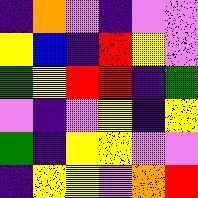[["indigo", "orange", "violet", "indigo", "violet", "violet"], ["yellow", "blue", "indigo", "red", "yellow", "violet"], ["green", "yellow", "red", "red", "indigo", "green"], ["violet", "indigo", "violet", "yellow", "indigo", "yellow"], ["green", "indigo", "yellow", "yellow", "violet", "violet"], ["indigo", "yellow", "yellow", "violet", "orange", "red"]]